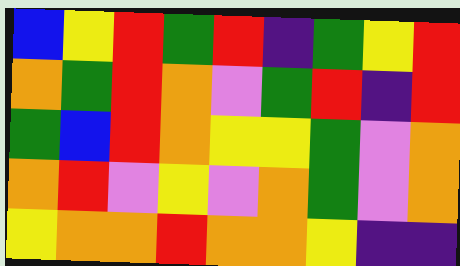[["blue", "yellow", "red", "green", "red", "indigo", "green", "yellow", "red"], ["orange", "green", "red", "orange", "violet", "green", "red", "indigo", "red"], ["green", "blue", "red", "orange", "yellow", "yellow", "green", "violet", "orange"], ["orange", "red", "violet", "yellow", "violet", "orange", "green", "violet", "orange"], ["yellow", "orange", "orange", "red", "orange", "orange", "yellow", "indigo", "indigo"]]